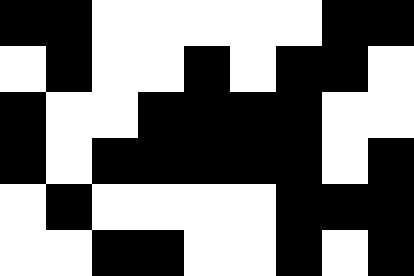[["black", "black", "white", "white", "white", "white", "white", "black", "black"], ["white", "black", "white", "white", "black", "white", "black", "black", "white"], ["black", "white", "white", "black", "black", "black", "black", "white", "white"], ["black", "white", "black", "black", "black", "black", "black", "white", "black"], ["white", "black", "white", "white", "white", "white", "black", "black", "black"], ["white", "white", "black", "black", "white", "white", "black", "white", "black"]]